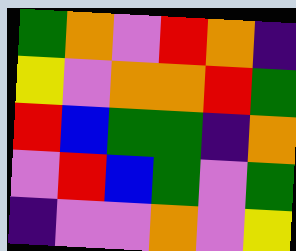[["green", "orange", "violet", "red", "orange", "indigo"], ["yellow", "violet", "orange", "orange", "red", "green"], ["red", "blue", "green", "green", "indigo", "orange"], ["violet", "red", "blue", "green", "violet", "green"], ["indigo", "violet", "violet", "orange", "violet", "yellow"]]